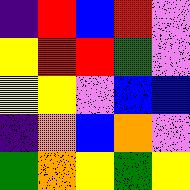[["indigo", "red", "blue", "red", "violet"], ["yellow", "red", "red", "green", "violet"], ["yellow", "yellow", "violet", "blue", "blue"], ["indigo", "orange", "blue", "orange", "violet"], ["green", "orange", "yellow", "green", "yellow"]]